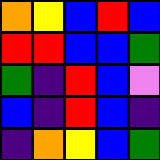[["orange", "yellow", "blue", "red", "blue"], ["red", "red", "blue", "blue", "green"], ["green", "indigo", "red", "blue", "violet"], ["blue", "indigo", "red", "blue", "indigo"], ["indigo", "orange", "yellow", "blue", "green"]]